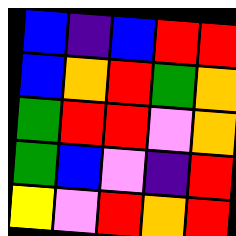[["blue", "indigo", "blue", "red", "red"], ["blue", "orange", "red", "green", "orange"], ["green", "red", "red", "violet", "orange"], ["green", "blue", "violet", "indigo", "red"], ["yellow", "violet", "red", "orange", "red"]]